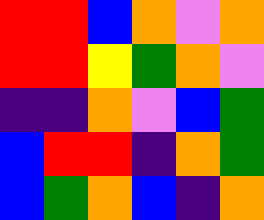[["red", "red", "blue", "orange", "violet", "orange"], ["red", "red", "yellow", "green", "orange", "violet"], ["indigo", "indigo", "orange", "violet", "blue", "green"], ["blue", "red", "red", "indigo", "orange", "green"], ["blue", "green", "orange", "blue", "indigo", "orange"]]